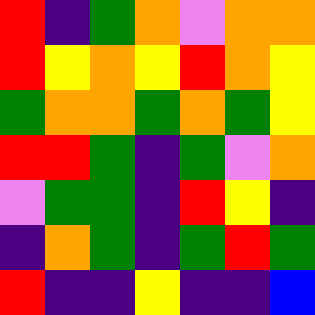[["red", "indigo", "green", "orange", "violet", "orange", "orange"], ["red", "yellow", "orange", "yellow", "red", "orange", "yellow"], ["green", "orange", "orange", "green", "orange", "green", "yellow"], ["red", "red", "green", "indigo", "green", "violet", "orange"], ["violet", "green", "green", "indigo", "red", "yellow", "indigo"], ["indigo", "orange", "green", "indigo", "green", "red", "green"], ["red", "indigo", "indigo", "yellow", "indigo", "indigo", "blue"]]